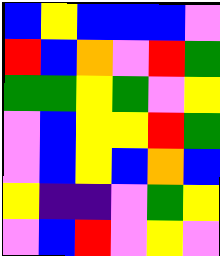[["blue", "yellow", "blue", "blue", "blue", "violet"], ["red", "blue", "orange", "violet", "red", "green"], ["green", "green", "yellow", "green", "violet", "yellow"], ["violet", "blue", "yellow", "yellow", "red", "green"], ["violet", "blue", "yellow", "blue", "orange", "blue"], ["yellow", "indigo", "indigo", "violet", "green", "yellow"], ["violet", "blue", "red", "violet", "yellow", "violet"]]